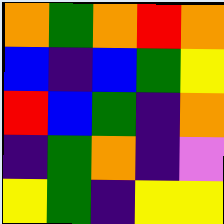[["orange", "green", "orange", "red", "orange"], ["blue", "indigo", "blue", "green", "yellow"], ["red", "blue", "green", "indigo", "orange"], ["indigo", "green", "orange", "indigo", "violet"], ["yellow", "green", "indigo", "yellow", "yellow"]]